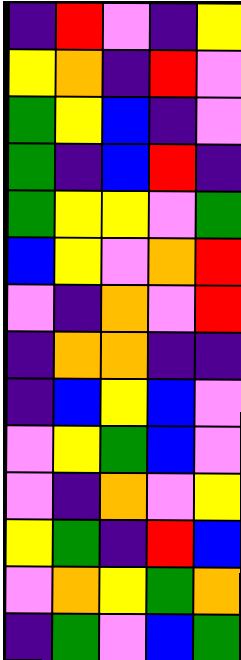[["indigo", "red", "violet", "indigo", "yellow"], ["yellow", "orange", "indigo", "red", "violet"], ["green", "yellow", "blue", "indigo", "violet"], ["green", "indigo", "blue", "red", "indigo"], ["green", "yellow", "yellow", "violet", "green"], ["blue", "yellow", "violet", "orange", "red"], ["violet", "indigo", "orange", "violet", "red"], ["indigo", "orange", "orange", "indigo", "indigo"], ["indigo", "blue", "yellow", "blue", "violet"], ["violet", "yellow", "green", "blue", "violet"], ["violet", "indigo", "orange", "violet", "yellow"], ["yellow", "green", "indigo", "red", "blue"], ["violet", "orange", "yellow", "green", "orange"], ["indigo", "green", "violet", "blue", "green"]]